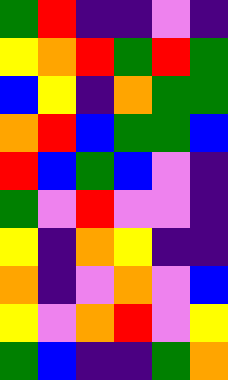[["green", "red", "indigo", "indigo", "violet", "indigo"], ["yellow", "orange", "red", "green", "red", "green"], ["blue", "yellow", "indigo", "orange", "green", "green"], ["orange", "red", "blue", "green", "green", "blue"], ["red", "blue", "green", "blue", "violet", "indigo"], ["green", "violet", "red", "violet", "violet", "indigo"], ["yellow", "indigo", "orange", "yellow", "indigo", "indigo"], ["orange", "indigo", "violet", "orange", "violet", "blue"], ["yellow", "violet", "orange", "red", "violet", "yellow"], ["green", "blue", "indigo", "indigo", "green", "orange"]]